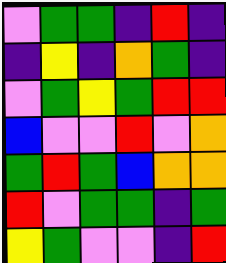[["violet", "green", "green", "indigo", "red", "indigo"], ["indigo", "yellow", "indigo", "orange", "green", "indigo"], ["violet", "green", "yellow", "green", "red", "red"], ["blue", "violet", "violet", "red", "violet", "orange"], ["green", "red", "green", "blue", "orange", "orange"], ["red", "violet", "green", "green", "indigo", "green"], ["yellow", "green", "violet", "violet", "indigo", "red"]]